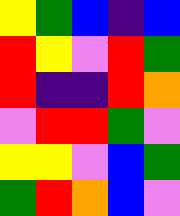[["yellow", "green", "blue", "indigo", "blue"], ["red", "yellow", "violet", "red", "green"], ["red", "indigo", "indigo", "red", "orange"], ["violet", "red", "red", "green", "violet"], ["yellow", "yellow", "violet", "blue", "green"], ["green", "red", "orange", "blue", "violet"]]